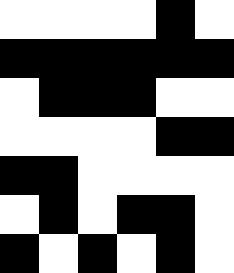[["white", "white", "white", "white", "black", "white"], ["black", "black", "black", "black", "black", "black"], ["white", "black", "black", "black", "white", "white"], ["white", "white", "white", "white", "black", "black"], ["black", "black", "white", "white", "white", "white"], ["white", "black", "white", "black", "black", "white"], ["black", "white", "black", "white", "black", "white"]]